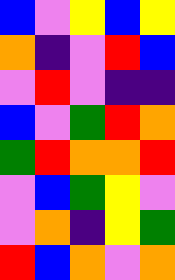[["blue", "violet", "yellow", "blue", "yellow"], ["orange", "indigo", "violet", "red", "blue"], ["violet", "red", "violet", "indigo", "indigo"], ["blue", "violet", "green", "red", "orange"], ["green", "red", "orange", "orange", "red"], ["violet", "blue", "green", "yellow", "violet"], ["violet", "orange", "indigo", "yellow", "green"], ["red", "blue", "orange", "violet", "orange"]]